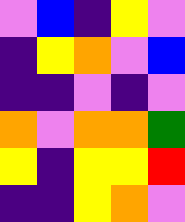[["violet", "blue", "indigo", "yellow", "violet"], ["indigo", "yellow", "orange", "violet", "blue"], ["indigo", "indigo", "violet", "indigo", "violet"], ["orange", "violet", "orange", "orange", "green"], ["yellow", "indigo", "yellow", "yellow", "red"], ["indigo", "indigo", "yellow", "orange", "violet"]]